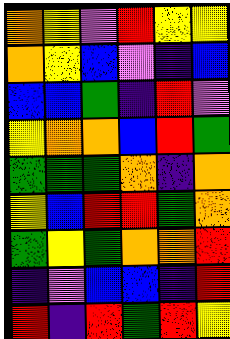[["orange", "yellow", "violet", "red", "yellow", "yellow"], ["orange", "yellow", "blue", "violet", "indigo", "blue"], ["blue", "blue", "green", "indigo", "red", "violet"], ["yellow", "orange", "orange", "blue", "red", "green"], ["green", "green", "green", "orange", "indigo", "orange"], ["yellow", "blue", "red", "red", "green", "orange"], ["green", "yellow", "green", "orange", "orange", "red"], ["indigo", "violet", "blue", "blue", "indigo", "red"], ["red", "indigo", "red", "green", "red", "yellow"]]